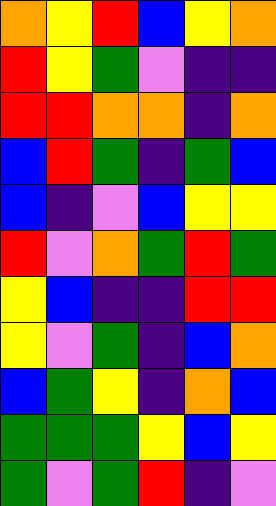[["orange", "yellow", "red", "blue", "yellow", "orange"], ["red", "yellow", "green", "violet", "indigo", "indigo"], ["red", "red", "orange", "orange", "indigo", "orange"], ["blue", "red", "green", "indigo", "green", "blue"], ["blue", "indigo", "violet", "blue", "yellow", "yellow"], ["red", "violet", "orange", "green", "red", "green"], ["yellow", "blue", "indigo", "indigo", "red", "red"], ["yellow", "violet", "green", "indigo", "blue", "orange"], ["blue", "green", "yellow", "indigo", "orange", "blue"], ["green", "green", "green", "yellow", "blue", "yellow"], ["green", "violet", "green", "red", "indigo", "violet"]]